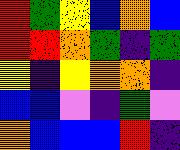[["red", "green", "yellow", "blue", "orange", "blue"], ["red", "red", "orange", "green", "indigo", "green"], ["yellow", "indigo", "yellow", "orange", "orange", "indigo"], ["blue", "blue", "violet", "indigo", "green", "violet"], ["orange", "blue", "blue", "blue", "red", "indigo"]]